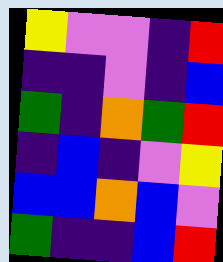[["yellow", "violet", "violet", "indigo", "red"], ["indigo", "indigo", "violet", "indigo", "blue"], ["green", "indigo", "orange", "green", "red"], ["indigo", "blue", "indigo", "violet", "yellow"], ["blue", "blue", "orange", "blue", "violet"], ["green", "indigo", "indigo", "blue", "red"]]